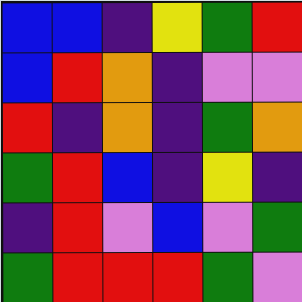[["blue", "blue", "indigo", "yellow", "green", "red"], ["blue", "red", "orange", "indigo", "violet", "violet"], ["red", "indigo", "orange", "indigo", "green", "orange"], ["green", "red", "blue", "indigo", "yellow", "indigo"], ["indigo", "red", "violet", "blue", "violet", "green"], ["green", "red", "red", "red", "green", "violet"]]